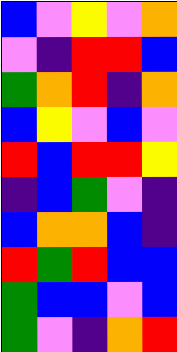[["blue", "violet", "yellow", "violet", "orange"], ["violet", "indigo", "red", "red", "blue"], ["green", "orange", "red", "indigo", "orange"], ["blue", "yellow", "violet", "blue", "violet"], ["red", "blue", "red", "red", "yellow"], ["indigo", "blue", "green", "violet", "indigo"], ["blue", "orange", "orange", "blue", "indigo"], ["red", "green", "red", "blue", "blue"], ["green", "blue", "blue", "violet", "blue"], ["green", "violet", "indigo", "orange", "red"]]